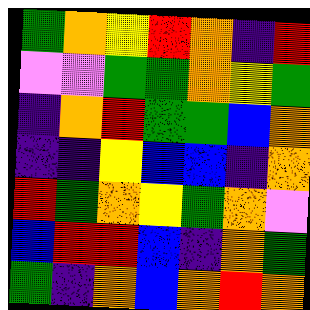[["green", "orange", "yellow", "red", "orange", "indigo", "red"], ["violet", "violet", "green", "green", "orange", "yellow", "green"], ["indigo", "orange", "red", "green", "green", "blue", "orange"], ["indigo", "indigo", "yellow", "blue", "blue", "indigo", "orange"], ["red", "green", "orange", "yellow", "green", "orange", "violet"], ["blue", "red", "red", "blue", "indigo", "orange", "green"], ["green", "indigo", "orange", "blue", "orange", "red", "orange"]]